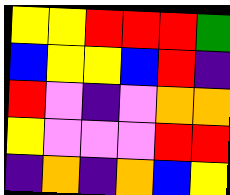[["yellow", "yellow", "red", "red", "red", "green"], ["blue", "yellow", "yellow", "blue", "red", "indigo"], ["red", "violet", "indigo", "violet", "orange", "orange"], ["yellow", "violet", "violet", "violet", "red", "red"], ["indigo", "orange", "indigo", "orange", "blue", "yellow"]]